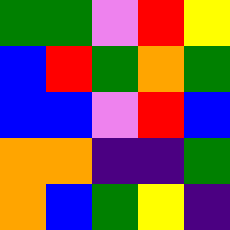[["green", "green", "violet", "red", "yellow"], ["blue", "red", "green", "orange", "green"], ["blue", "blue", "violet", "red", "blue"], ["orange", "orange", "indigo", "indigo", "green"], ["orange", "blue", "green", "yellow", "indigo"]]